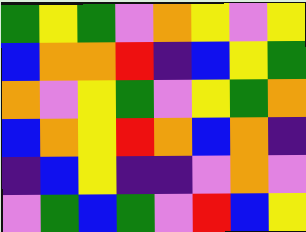[["green", "yellow", "green", "violet", "orange", "yellow", "violet", "yellow"], ["blue", "orange", "orange", "red", "indigo", "blue", "yellow", "green"], ["orange", "violet", "yellow", "green", "violet", "yellow", "green", "orange"], ["blue", "orange", "yellow", "red", "orange", "blue", "orange", "indigo"], ["indigo", "blue", "yellow", "indigo", "indigo", "violet", "orange", "violet"], ["violet", "green", "blue", "green", "violet", "red", "blue", "yellow"]]